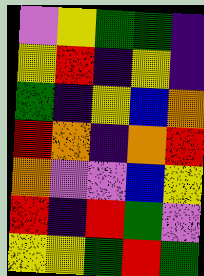[["violet", "yellow", "green", "green", "indigo"], ["yellow", "red", "indigo", "yellow", "indigo"], ["green", "indigo", "yellow", "blue", "orange"], ["red", "orange", "indigo", "orange", "red"], ["orange", "violet", "violet", "blue", "yellow"], ["red", "indigo", "red", "green", "violet"], ["yellow", "yellow", "green", "red", "green"]]